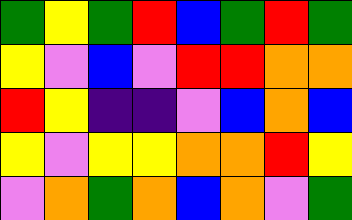[["green", "yellow", "green", "red", "blue", "green", "red", "green"], ["yellow", "violet", "blue", "violet", "red", "red", "orange", "orange"], ["red", "yellow", "indigo", "indigo", "violet", "blue", "orange", "blue"], ["yellow", "violet", "yellow", "yellow", "orange", "orange", "red", "yellow"], ["violet", "orange", "green", "orange", "blue", "orange", "violet", "green"]]